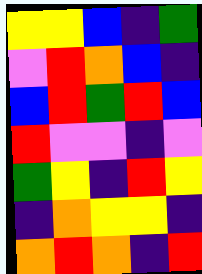[["yellow", "yellow", "blue", "indigo", "green"], ["violet", "red", "orange", "blue", "indigo"], ["blue", "red", "green", "red", "blue"], ["red", "violet", "violet", "indigo", "violet"], ["green", "yellow", "indigo", "red", "yellow"], ["indigo", "orange", "yellow", "yellow", "indigo"], ["orange", "red", "orange", "indigo", "red"]]